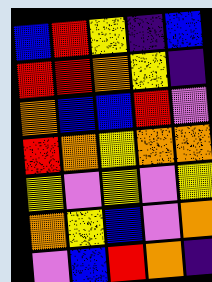[["blue", "red", "yellow", "indigo", "blue"], ["red", "red", "orange", "yellow", "indigo"], ["orange", "blue", "blue", "red", "violet"], ["red", "orange", "yellow", "orange", "orange"], ["yellow", "violet", "yellow", "violet", "yellow"], ["orange", "yellow", "blue", "violet", "orange"], ["violet", "blue", "red", "orange", "indigo"]]